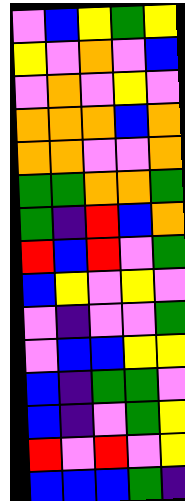[["violet", "blue", "yellow", "green", "yellow"], ["yellow", "violet", "orange", "violet", "blue"], ["violet", "orange", "violet", "yellow", "violet"], ["orange", "orange", "orange", "blue", "orange"], ["orange", "orange", "violet", "violet", "orange"], ["green", "green", "orange", "orange", "green"], ["green", "indigo", "red", "blue", "orange"], ["red", "blue", "red", "violet", "green"], ["blue", "yellow", "violet", "yellow", "violet"], ["violet", "indigo", "violet", "violet", "green"], ["violet", "blue", "blue", "yellow", "yellow"], ["blue", "indigo", "green", "green", "violet"], ["blue", "indigo", "violet", "green", "yellow"], ["red", "violet", "red", "violet", "yellow"], ["blue", "blue", "blue", "green", "indigo"]]